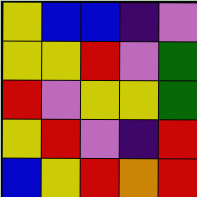[["yellow", "blue", "blue", "indigo", "violet"], ["yellow", "yellow", "red", "violet", "green"], ["red", "violet", "yellow", "yellow", "green"], ["yellow", "red", "violet", "indigo", "red"], ["blue", "yellow", "red", "orange", "red"]]